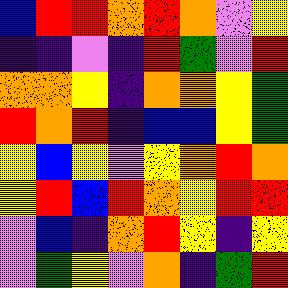[["blue", "red", "red", "orange", "red", "orange", "violet", "yellow"], ["indigo", "indigo", "violet", "indigo", "red", "green", "violet", "red"], ["orange", "orange", "yellow", "indigo", "orange", "orange", "yellow", "green"], ["red", "orange", "red", "indigo", "blue", "blue", "yellow", "green"], ["yellow", "blue", "yellow", "violet", "yellow", "orange", "red", "orange"], ["yellow", "red", "blue", "red", "orange", "yellow", "red", "red"], ["violet", "blue", "indigo", "orange", "red", "yellow", "indigo", "yellow"], ["violet", "green", "yellow", "violet", "orange", "indigo", "green", "red"]]